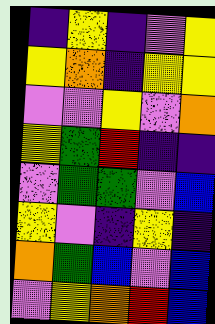[["indigo", "yellow", "indigo", "violet", "yellow"], ["yellow", "orange", "indigo", "yellow", "yellow"], ["violet", "violet", "yellow", "violet", "orange"], ["yellow", "green", "red", "indigo", "indigo"], ["violet", "green", "green", "violet", "blue"], ["yellow", "violet", "indigo", "yellow", "indigo"], ["orange", "green", "blue", "violet", "blue"], ["violet", "yellow", "orange", "red", "blue"]]